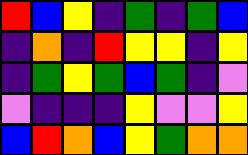[["red", "blue", "yellow", "indigo", "green", "indigo", "green", "blue"], ["indigo", "orange", "indigo", "red", "yellow", "yellow", "indigo", "yellow"], ["indigo", "green", "yellow", "green", "blue", "green", "indigo", "violet"], ["violet", "indigo", "indigo", "indigo", "yellow", "violet", "violet", "yellow"], ["blue", "red", "orange", "blue", "yellow", "green", "orange", "orange"]]